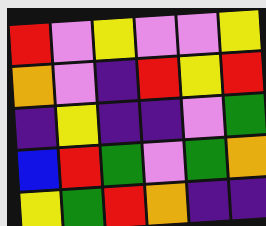[["red", "violet", "yellow", "violet", "violet", "yellow"], ["orange", "violet", "indigo", "red", "yellow", "red"], ["indigo", "yellow", "indigo", "indigo", "violet", "green"], ["blue", "red", "green", "violet", "green", "orange"], ["yellow", "green", "red", "orange", "indigo", "indigo"]]